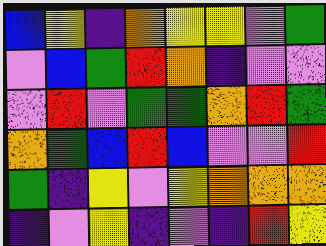[["blue", "yellow", "indigo", "orange", "yellow", "yellow", "violet", "green"], ["violet", "blue", "green", "red", "orange", "indigo", "violet", "violet"], ["violet", "red", "violet", "green", "green", "orange", "red", "green"], ["orange", "green", "blue", "red", "blue", "violet", "violet", "red"], ["green", "indigo", "yellow", "violet", "yellow", "orange", "orange", "orange"], ["indigo", "violet", "yellow", "indigo", "violet", "indigo", "red", "yellow"]]